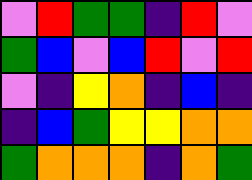[["violet", "red", "green", "green", "indigo", "red", "violet"], ["green", "blue", "violet", "blue", "red", "violet", "red"], ["violet", "indigo", "yellow", "orange", "indigo", "blue", "indigo"], ["indigo", "blue", "green", "yellow", "yellow", "orange", "orange"], ["green", "orange", "orange", "orange", "indigo", "orange", "green"]]